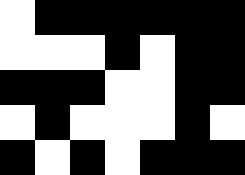[["white", "black", "black", "black", "black", "black", "black"], ["white", "white", "white", "black", "white", "black", "black"], ["black", "black", "black", "white", "white", "black", "black"], ["white", "black", "white", "white", "white", "black", "white"], ["black", "white", "black", "white", "black", "black", "black"]]